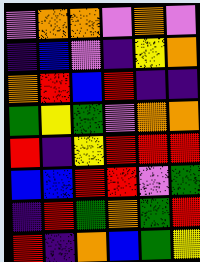[["violet", "orange", "orange", "violet", "orange", "violet"], ["indigo", "blue", "violet", "indigo", "yellow", "orange"], ["orange", "red", "blue", "red", "indigo", "indigo"], ["green", "yellow", "green", "violet", "orange", "orange"], ["red", "indigo", "yellow", "red", "red", "red"], ["blue", "blue", "red", "red", "violet", "green"], ["indigo", "red", "green", "orange", "green", "red"], ["red", "indigo", "orange", "blue", "green", "yellow"]]